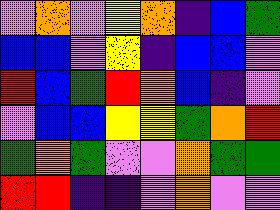[["violet", "orange", "violet", "yellow", "orange", "indigo", "blue", "green"], ["blue", "blue", "violet", "yellow", "indigo", "blue", "blue", "violet"], ["red", "blue", "green", "red", "orange", "blue", "indigo", "violet"], ["violet", "blue", "blue", "yellow", "yellow", "green", "orange", "red"], ["green", "orange", "green", "violet", "violet", "orange", "green", "green"], ["red", "red", "indigo", "indigo", "violet", "orange", "violet", "violet"]]